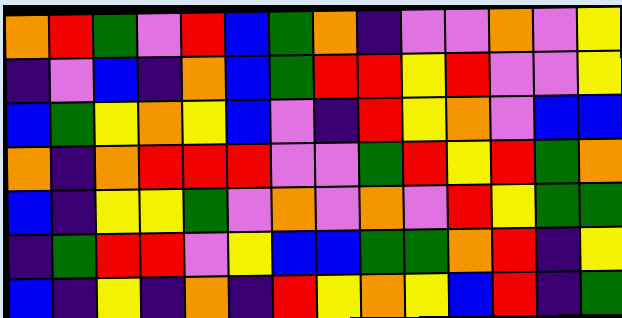[["orange", "red", "green", "violet", "red", "blue", "green", "orange", "indigo", "violet", "violet", "orange", "violet", "yellow"], ["indigo", "violet", "blue", "indigo", "orange", "blue", "green", "red", "red", "yellow", "red", "violet", "violet", "yellow"], ["blue", "green", "yellow", "orange", "yellow", "blue", "violet", "indigo", "red", "yellow", "orange", "violet", "blue", "blue"], ["orange", "indigo", "orange", "red", "red", "red", "violet", "violet", "green", "red", "yellow", "red", "green", "orange"], ["blue", "indigo", "yellow", "yellow", "green", "violet", "orange", "violet", "orange", "violet", "red", "yellow", "green", "green"], ["indigo", "green", "red", "red", "violet", "yellow", "blue", "blue", "green", "green", "orange", "red", "indigo", "yellow"], ["blue", "indigo", "yellow", "indigo", "orange", "indigo", "red", "yellow", "orange", "yellow", "blue", "red", "indigo", "green"]]